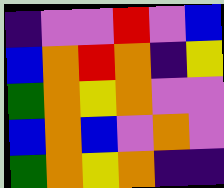[["indigo", "violet", "violet", "red", "violet", "blue"], ["blue", "orange", "red", "orange", "indigo", "yellow"], ["green", "orange", "yellow", "orange", "violet", "violet"], ["blue", "orange", "blue", "violet", "orange", "violet"], ["green", "orange", "yellow", "orange", "indigo", "indigo"]]